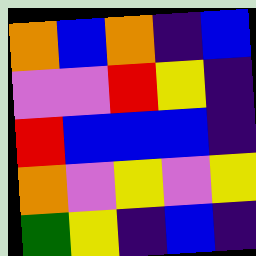[["orange", "blue", "orange", "indigo", "blue"], ["violet", "violet", "red", "yellow", "indigo"], ["red", "blue", "blue", "blue", "indigo"], ["orange", "violet", "yellow", "violet", "yellow"], ["green", "yellow", "indigo", "blue", "indigo"]]